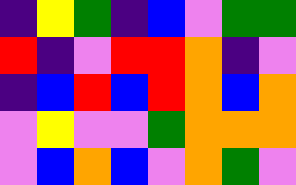[["indigo", "yellow", "green", "indigo", "blue", "violet", "green", "green"], ["red", "indigo", "violet", "red", "red", "orange", "indigo", "violet"], ["indigo", "blue", "red", "blue", "red", "orange", "blue", "orange"], ["violet", "yellow", "violet", "violet", "green", "orange", "orange", "orange"], ["violet", "blue", "orange", "blue", "violet", "orange", "green", "violet"]]